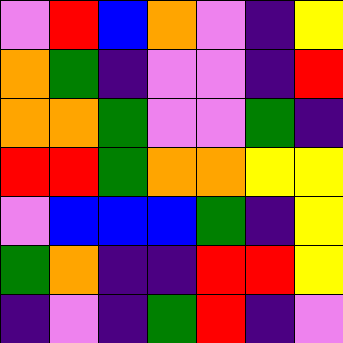[["violet", "red", "blue", "orange", "violet", "indigo", "yellow"], ["orange", "green", "indigo", "violet", "violet", "indigo", "red"], ["orange", "orange", "green", "violet", "violet", "green", "indigo"], ["red", "red", "green", "orange", "orange", "yellow", "yellow"], ["violet", "blue", "blue", "blue", "green", "indigo", "yellow"], ["green", "orange", "indigo", "indigo", "red", "red", "yellow"], ["indigo", "violet", "indigo", "green", "red", "indigo", "violet"]]